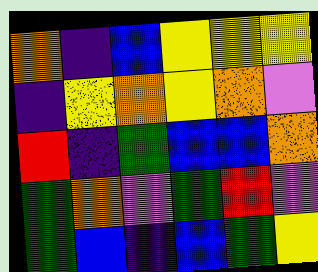[["orange", "indigo", "blue", "yellow", "yellow", "yellow"], ["indigo", "yellow", "orange", "yellow", "orange", "violet"], ["red", "indigo", "green", "blue", "blue", "orange"], ["green", "orange", "violet", "green", "red", "violet"], ["green", "blue", "indigo", "blue", "green", "yellow"]]